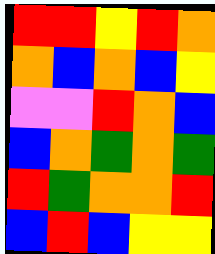[["red", "red", "yellow", "red", "orange"], ["orange", "blue", "orange", "blue", "yellow"], ["violet", "violet", "red", "orange", "blue"], ["blue", "orange", "green", "orange", "green"], ["red", "green", "orange", "orange", "red"], ["blue", "red", "blue", "yellow", "yellow"]]